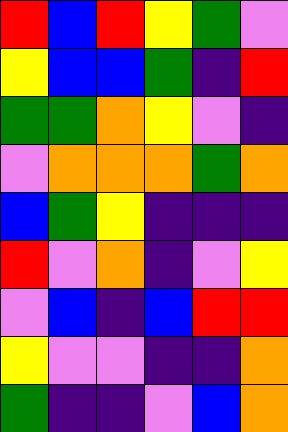[["red", "blue", "red", "yellow", "green", "violet"], ["yellow", "blue", "blue", "green", "indigo", "red"], ["green", "green", "orange", "yellow", "violet", "indigo"], ["violet", "orange", "orange", "orange", "green", "orange"], ["blue", "green", "yellow", "indigo", "indigo", "indigo"], ["red", "violet", "orange", "indigo", "violet", "yellow"], ["violet", "blue", "indigo", "blue", "red", "red"], ["yellow", "violet", "violet", "indigo", "indigo", "orange"], ["green", "indigo", "indigo", "violet", "blue", "orange"]]